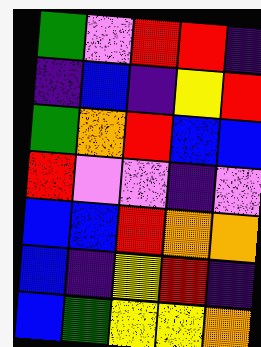[["green", "violet", "red", "red", "indigo"], ["indigo", "blue", "indigo", "yellow", "red"], ["green", "orange", "red", "blue", "blue"], ["red", "violet", "violet", "indigo", "violet"], ["blue", "blue", "red", "orange", "orange"], ["blue", "indigo", "yellow", "red", "indigo"], ["blue", "green", "yellow", "yellow", "orange"]]